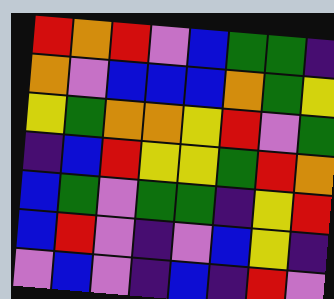[["red", "orange", "red", "violet", "blue", "green", "green", "indigo"], ["orange", "violet", "blue", "blue", "blue", "orange", "green", "yellow"], ["yellow", "green", "orange", "orange", "yellow", "red", "violet", "green"], ["indigo", "blue", "red", "yellow", "yellow", "green", "red", "orange"], ["blue", "green", "violet", "green", "green", "indigo", "yellow", "red"], ["blue", "red", "violet", "indigo", "violet", "blue", "yellow", "indigo"], ["violet", "blue", "violet", "indigo", "blue", "indigo", "red", "violet"]]